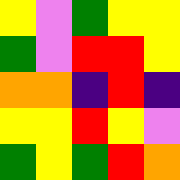[["yellow", "violet", "green", "yellow", "yellow"], ["green", "violet", "red", "red", "yellow"], ["orange", "orange", "indigo", "red", "indigo"], ["yellow", "yellow", "red", "yellow", "violet"], ["green", "yellow", "green", "red", "orange"]]